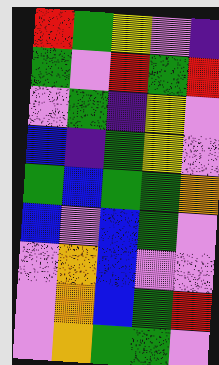[["red", "green", "yellow", "violet", "indigo"], ["green", "violet", "red", "green", "red"], ["violet", "green", "indigo", "yellow", "violet"], ["blue", "indigo", "green", "yellow", "violet"], ["green", "blue", "green", "green", "orange"], ["blue", "violet", "blue", "green", "violet"], ["violet", "orange", "blue", "violet", "violet"], ["violet", "orange", "blue", "green", "red"], ["violet", "orange", "green", "green", "violet"]]